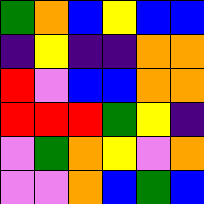[["green", "orange", "blue", "yellow", "blue", "blue"], ["indigo", "yellow", "indigo", "indigo", "orange", "orange"], ["red", "violet", "blue", "blue", "orange", "orange"], ["red", "red", "red", "green", "yellow", "indigo"], ["violet", "green", "orange", "yellow", "violet", "orange"], ["violet", "violet", "orange", "blue", "green", "blue"]]